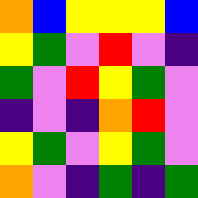[["orange", "blue", "yellow", "yellow", "yellow", "blue"], ["yellow", "green", "violet", "red", "violet", "indigo"], ["green", "violet", "red", "yellow", "green", "violet"], ["indigo", "violet", "indigo", "orange", "red", "violet"], ["yellow", "green", "violet", "yellow", "green", "violet"], ["orange", "violet", "indigo", "green", "indigo", "green"]]